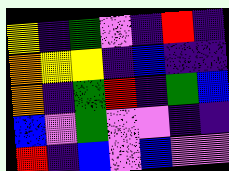[["yellow", "indigo", "green", "violet", "indigo", "red", "indigo"], ["orange", "yellow", "yellow", "indigo", "blue", "indigo", "indigo"], ["orange", "indigo", "green", "red", "indigo", "green", "blue"], ["blue", "violet", "green", "violet", "violet", "indigo", "indigo"], ["red", "indigo", "blue", "violet", "blue", "violet", "violet"]]